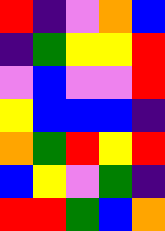[["red", "indigo", "violet", "orange", "blue"], ["indigo", "green", "yellow", "yellow", "red"], ["violet", "blue", "violet", "violet", "red"], ["yellow", "blue", "blue", "blue", "indigo"], ["orange", "green", "red", "yellow", "red"], ["blue", "yellow", "violet", "green", "indigo"], ["red", "red", "green", "blue", "orange"]]